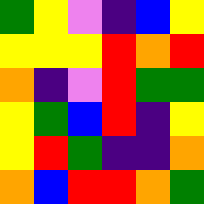[["green", "yellow", "violet", "indigo", "blue", "yellow"], ["yellow", "yellow", "yellow", "red", "orange", "red"], ["orange", "indigo", "violet", "red", "green", "green"], ["yellow", "green", "blue", "red", "indigo", "yellow"], ["yellow", "red", "green", "indigo", "indigo", "orange"], ["orange", "blue", "red", "red", "orange", "green"]]